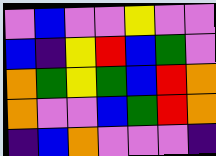[["violet", "blue", "violet", "violet", "yellow", "violet", "violet"], ["blue", "indigo", "yellow", "red", "blue", "green", "violet"], ["orange", "green", "yellow", "green", "blue", "red", "orange"], ["orange", "violet", "violet", "blue", "green", "red", "orange"], ["indigo", "blue", "orange", "violet", "violet", "violet", "indigo"]]